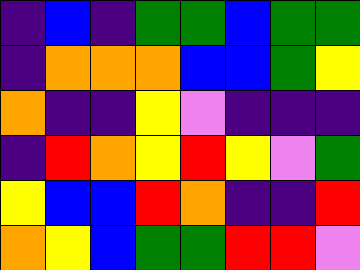[["indigo", "blue", "indigo", "green", "green", "blue", "green", "green"], ["indigo", "orange", "orange", "orange", "blue", "blue", "green", "yellow"], ["orange", "indigo", "indigo", "yellow", "violet", "indigo", "indigo", "indigo"], ["indigo", "red", "orange", "yellow", "red", "yellow", "violet", "green"], ["yellow", "blue", "blue", "red", "orange", "indigo", "indigo", "red"], ["orange", "yellow", "blue", "green", "green", "red", "red", "violet"]]